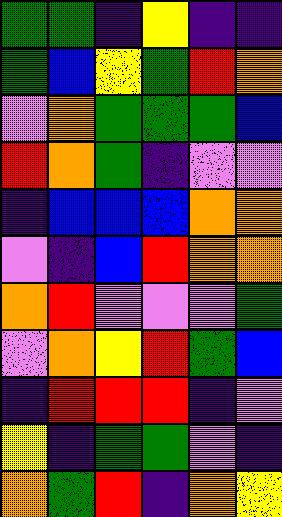[["green", "green", "indigo", "yellow", "indigo", "indigo"], ["green", "blue", "yellow", "green", "red", "orange"], ["violet", "orange", "green", "green", "green", "blue"], ["red", "orange", "green", "indigo", "violet", "violet"], ["indigo", "blue", "blue", "blue", "orange", "orange"], ["violet", "indigo", "blue", "red", "orange", "orange"], ["orange", "red", "violet", "violet", "violet", "green"], ["violet", "orange", "yellow", "red", "green", "blue"], ["indigo", "red", "red", "red", "indigo", "violet"], ["yellow", "indigo", "green", "green", "violet", "indigo"], ["orange", "green", "red", "indigo", "orange", "yellow"]]